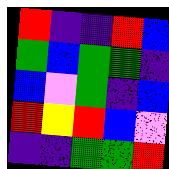[["red", "indigo", "indigo", "red", "blue"], ["green", "blue", "green", "green", "indigo"], ["blue", "violet", "green", "indigo", "blue"], ["red", "yellow", "red", "blue", "violet"], ["indigo", "indigo", "green", "green", "red"]]